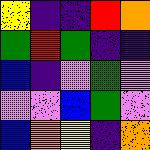[["yellow", "indigo", "indigo", "red", "orange"], ["green", "red", "green", "indigo", "indigo"], ["blue", "indigo", "violet", "green", "violet"], ["violet", "violet", "blue", "green", "violet"], ["blue", "orange", "yellow", "indigo", "orange"]]